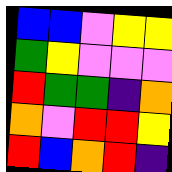[["blue", "blue", "violet", "yellow", "yellow"], ["green", "yellow", "violet", "violet", "violet"], ["red", "green", "green", "indigo", "orange"], ["orange", "violet", "red", "red", "yellow"], ["red", "blue", "orange", "red", "indigo"]]